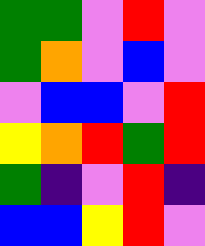[["green", "green", "violet", "red", "violet"], ["green", "orange", "violet", "blue", "violet"], ["violet", "blue", "blue", "violet", "red"], ["yellow", "orange", "red", "green", "red"], ["green", "indigo", "violet", "red", "indigo"], ["blue", "blue", "yellow", "red", "violet"]]